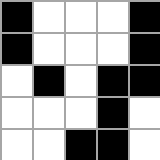[["black", "white", "white", "white", "black"], ["black", "white", "white", "white", "black"], ["white", "black", "white", "black", "black"], ["white", "white", "white", "black", "white"], ["white", "white", "black", "black", "white"]]